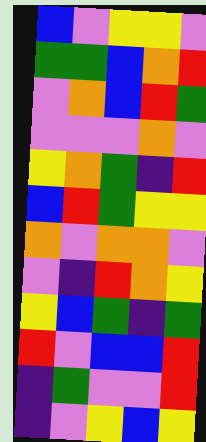[["blue", "violet", "yellow", "yellow", "violet"], ["green", "green", "blue", "orange", "red"], ["violet", "orange", "blue", "red", "green"], ["violet", "violet", "violet", "orange", "violet"], ["yellow", "orange", "green", "indigo", "red"], ["blue", "red", "green", "yellow", "yellow"], ["orange", "violet", "orange", "orange", "violet"], ["violet", "indigo", "red", "orange", "yellow"], ["yellow", "blue", "green", "indigo", "green"], ["red", "violet", "blue", "blue", "red"], ["indigo", "green", "violet", "violet", "red"], ["indigo", "violet", "yellow", "blue", "yellow"]]